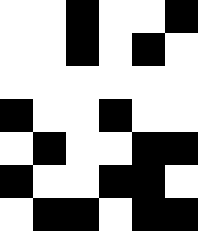[["white", "white", "black", "white", "white", "black"], ["white", "white", "black", "white", "black", "white"], ["white", "white", "white", "white", "white", "white"], ["black", "white", "white", "black", "white", "white"], ["white", "black", "white", "white", "black", "black"], ["black", "white", "white", "black", "black", "white"], ["white", "black", "black", "white", "black", "black"]]